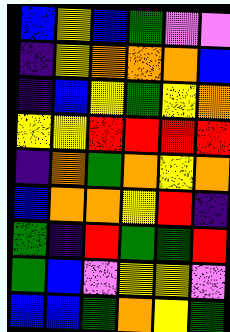[["blue", "yellow", "blue", "green", "violet", "violet"], ["indigo", "yellow", "orange", "orange", "orange", "blue"], ["indigo", "blue", "yellow", "green", "yellow", "orange"], ["yellow", "yellow", "red", "red", "red", "red"], ["indigo", "orange", "green", "orange", "yellow", "orange"], ["blue", "orange", "orange", "yellow", "red", "indigo"], ["green", "indigo", "red", "green", "green", "red"], ["green", "blue", "violet", "yellow", "yellow", "violet"], ["blue", "blue", "green", "orange", "yellow", "green"]]